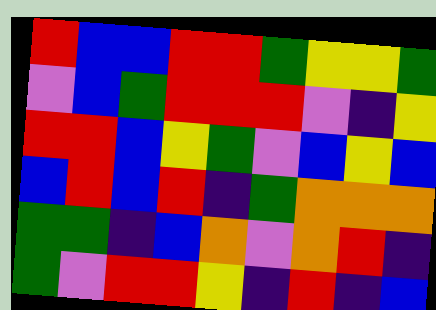[["red", "blue", "blue", "red", "red", "green", "yellow", "yellow", "green"], ["violet", "blue", "green", "red", "red", "red", "violet", "indigo", "yellow"], ["red", "red", "blue", "yellow", "green", "violet", "blue", "yellow", "blue"], ["blue", "red", "blue", "red", "indigo", "green", "orange", "orange", "orange"], ["green", "green", "indigo", "blue", "orange", "violet", "orange", "red", "indigo"], ["green", "violet", "red", "red", "yellow", "indigo", "red", "indigo", "blue"]]